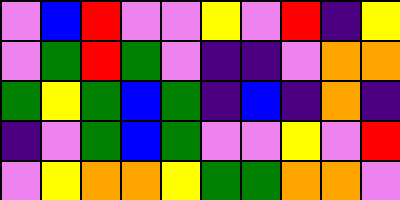[["violet", "blue", "red", "violet", "violet", "yellow", "violet", "red", "indigo", "yellow"], ["violet", "green", "red", "green", "violet", "indigo", "indigo", "violet", "orange", "orange"], ["green", "yellow", "green", "blue", "green", "indigo", "blue", "indigo", "orange", "indigo"], ["indigo", "violet", "green", "blue", "green", "violet", "violet", "yellow", "violet", "red"], ["violet", "yellow", "orange", "orange", "yellow", "green", "green", "orange", "orange", "violet"]]